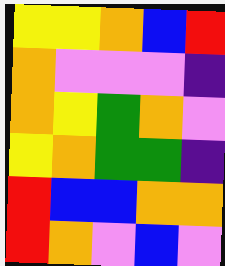[["yellow", "yellow", "orange", "blue", "red"], ["orange", "violet", "violet", "violet", "indigo"], ["orange", "yellow", "green", "orange", "violet"], ["yellow", "orange", "green", "green", "indigo"], ["red", "blue", "blue", "orange", "orange"], ["red", "orange", "violet", "blue", "violet"]]